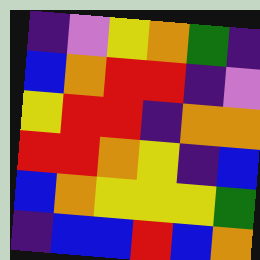[["indigo", "violet", "yellow", "orange", "green", "indigo"], ["blue", "orange", "red", "red", "indigo", "violet"], ["yellow", "red", "red", "indigo", "orange", "orange"], ["red", "red", "orange", "yellow", "indigo", "blue"], ["blue", "orange", "yellow", "yellow", "yellow", "green"], ["indigo", "blue", "blue", "red", "blue", "orange"]]